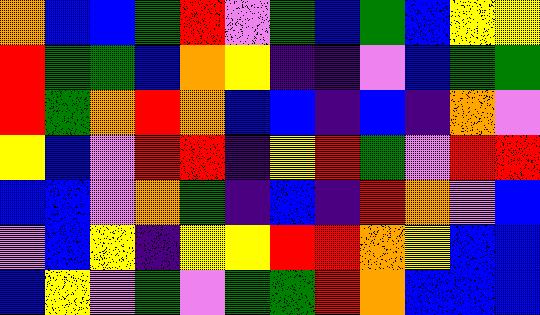[["orange", "blue", "blue", "green", "red", "violet", "green", "blue", "green", "blue", "yellow", "yellow"], ["red", "green", "green", "blue", "orange", "yellow", "indigo", "indigo", "violet", "blue", "green", "green"], ["red", "green", "orange", "red", "orange", "blue", "blue", "indigo", "blue", "indigo", "orange", "violet"], ["yellow", "blue", "violet", "red", "red", "indigo", "yellow", "red", "green", "violet", "red", "red"], ["blue", "blue", "violet", "orange", "green", "indigo", "blue", "indigo", "red", "orange", "violet", "blue"], ["violet", "blue", "yellow", "indigo", "yellow", "yellow", "red", "red", "orange", "yellow", "blue", "blue"], ["blue", "yellow", "violet", "green", "violet", "green", "green", "red", "orange", "blue", "blue", "blue"]]